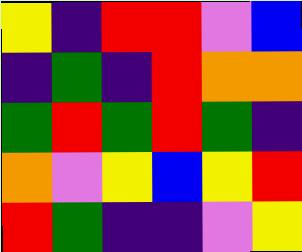[["yellow", "indigo", "red", "red", "violet", "blue"], ["indigo", "green", "indigo", "red", "orange", "orange"], ["green", "red", "green", "red", "green", "indigo"], ["orange", "violet", "yellow", "blue", "yellow", "red"], ["red", "green", "indigo", "indigo", "violet", "yellow"]]